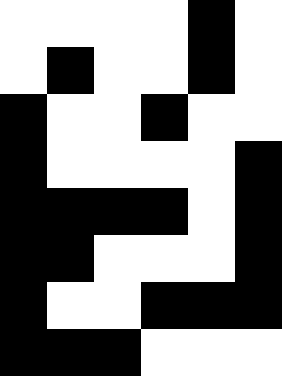[["white", "white", "white", "white", "black", "white"], ["white", "black", "white", "white", "black", "white"], ["black", "white", "white", "black", "white", "white"], ["black", "white", "white", "white", "white", "black"], ["black", "black", "black", "black", "white", "black"], ["black", "black", "white", "white", "white", "black"], ["black", "white", "white", "black", "black", "black"], ["black", "black", "black", "white", "white", "white"]]